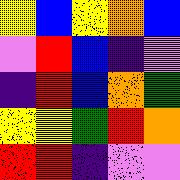[["yellow", "blue", "yellow", "orange", "blue"], ["violet", "red", "blue", "indigo", "violet"], ["indigo", "red", "blue", "orange", "green"], ["yellow", "yellow", "green", "red", "orange"], ["red", "red", "indigo", "violet", "violet"]]